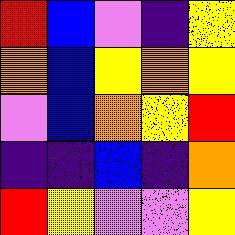[["red", "blue", "violet", "indigo", "yellow"], ["orange", "blue", "yellow", "orange", "yellow"], ["violet", "blue", "orange", "yellow", "red"], ["indigo", "indigo", "blue", "indigo", "orange"], ["red", "yellow", "violet", "violet", "yellow"]]